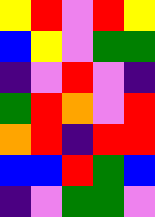[["yellow", "red", "violet", "red", "yellow"], ["blue", "yellow", "violet", "green", "green"], ["indigo", "violet", "red", "violet", "indigo"], ["green", "red", "orange", "violet", "red"], ["orange", "red", "indigo", "red", "red"], ["blue", "blue", "red", "green", "blue"], ["indigo", "violet", "green", "green", "violet"]]